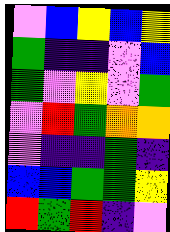[["violet", "blue", "yellow", "blue", "yellow"], ["green", "indigo", "indigo", "violet", "blue"], ["green", "violet", "yellow", "violet", "green"], ["violet", "red", "green", "orange", "orange"], ["violet", "indigo", "indigo", "green", "indigo"], ["blue", "blue", "green", "green", "yellow"], ["red", "green", "red", "indigo", "violet"]]